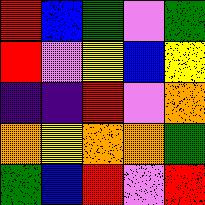[["red", "blue", "green", "violet", "green"], ["red", "violet", "yellow", "blue", "yellow"], ["indigo", "indigo", "red", "violet", "orange"], ["orange", "yellow", "orange", "orange", "green"], ["green", "blue", "red", "violet", "red"]]